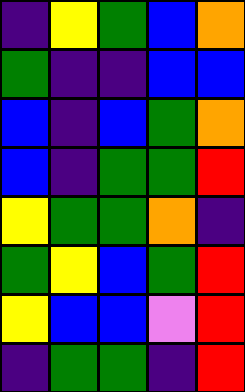[["indigo", "yellow", "green", "blue", "orange"], ["green", "indigo", "indigo", "blue", "blue"], ["blue", "indigo", "blue", "green", "orange"], ["blue", "indigo", "green", "green", "red"], ["yellow", "green", "green", "orange", "indigo"], ["green", "yellow", "blue", "green", "red"], ["yellow", "blue", "blue", "violet", "red"], ["indigo", "green", "green", "indigo", "red"]]